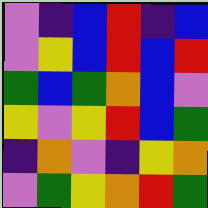[["violet", "indigo", "blue", "red", "indigo", "blue"], ["violet", "yellow", "blue", "red", "blue", "red"], ["green", "blue", "green", "orange", "blue", "violet"], ["yellow", "violet", "yellow", "red", "blue", "green"], ["indigo", "orange", "violet", "indigo", "yellow", "orange"], ["violet", "green", "yellow", "orange", "red", "green"]]